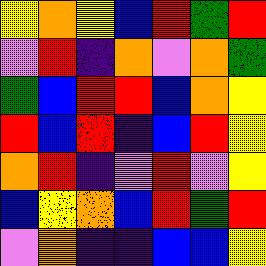[["yellow", "orange", "yellow", "blue", "red", "green", "red"], ["violet", "red", "indigo", "orange", "violet", "orange", "green"], ["green", "blue", "red", "red", "blue", "orange", "yellow"], ["red", "blue", "red", "indigo", "blue", "red", "yellow"], ["orange", "red", "indigo", "violet", "red", "violet", "yellow"], ["blue", "yellow", "orange", "blue", "red", "green", "red"], ["violet", "orange", "indigo", "indigo", "blue", "blue", "yellow"]]